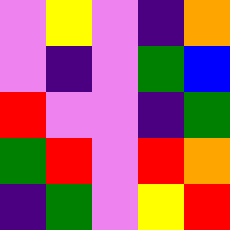[["violet", "yellow", "violet", "indigo", "orange"], ["violet", "indigo", "violet", "green", "blue"], ["red", "violet", "violet", "indigo", "green"], ["green", "red", "violet", "red", "orange"], ["indigo", "green", "violet", "yellow", "red"]]